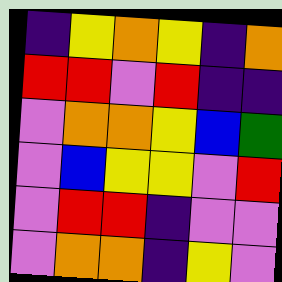[["indigo", "yellow", "orange", "yellow", "indigo", "orange"], ["red", "red", "violet", "red", "indigo", "indigo"], ["violet", "orange", "orange", "yellow", "blue", "green"], ["violet", "blue", "yellow", "yellow", "violet", "red"], ["violet", "red", "red", "indigo", "violet", "violet"], ["violet", "orange", "orange", "indigo", "yellow", "violet"]]